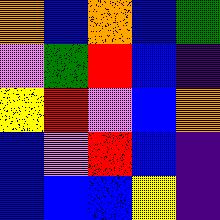[["orange", "blue", "orange", "blue", "green"], ["violet", "green", "red", "blue", "indigo"], ["yellow", "red", "violet", "blue", "orange"], ["blue", "violet", "red", "blue", "indigo"], ["blue", "blue", "blue", "yellow", "indigo"]]